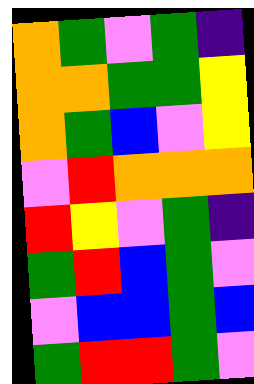[["orange", "green", "violet", "green", "indigo"], ["orange", "orange", "green", "green", "yellow"], ["orange", "green", "blue", "violet", "yellow"], ["violet", "red", "orange", "orange", "orange"], ["red", "yellow", "violet", "green", "indigo"], ["green", "red", "blue", "green", "violet"], ["violet", "blue", "blue", "green", "blue"], ["green", "red", "red", "green", "violet"]]